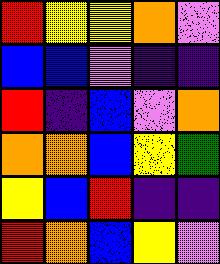[["red", "yellow", "yellow", "orange", "violet"], ["blue", "blue", "violet", "indigo", "indigo"], ["red", "indigo", "blue", "violet", "orange"], ["orange", "orange", "blue", "yellow", "green"], ["yellow", "blue", "red", "indigo", "indigo"], ["red", "orange", "blue", "yellow", "violet"]]